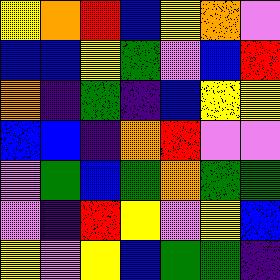[["yellow", "orange", "red", "blue", "yellow", "orange", "violet"], ["blue", "blue", "yellow", "green", "violet", "blue", "red"], ["orange", "indigo", "green", "indigo", "blue", "yellow", "yellow"], ["blue", "blue", "indigo", "orange", "red", "violet", "violet"], ["violet", "green", "blue", "green", "orange", "green", "green"], ["violet", "indigo", "red", "yellow", "violet", "yellow", "blue"], ["yellow", "violet", "yellow", "blue", "green", "green", "indigo"]]